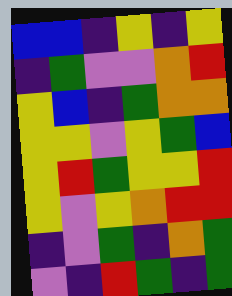[["blue", "blue", "indigo", "yellow", "indigo", "yellow"], ["indigo", "green", "violet", "violet", "orange", "red"], ["yellow", "blue", "indigo", "green", "orange", "orange"], ["yellow", "yellow", "violet", "yellow", "green", "blue"], ["yellow", "red", "green", "yellow", "yellow", "red"], ["yellow", "violet", "yellow", "orange", "red", "red"], ["indigo", "violet", "green", "indigo", "orange", "green"], ["violet", "indigo", "red", "green", "indigo", "green"]]